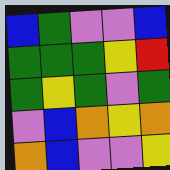[["blue", "green", "violet", "violet", "blue"], ["green", "green", "green", "yellow", "red"], ["green", "yellow", "green", "violet", "green"], ["violet", "blue", "orange", "yellow", "orange"], ["orange", "blue", "violet", "violet", "yellow"]]